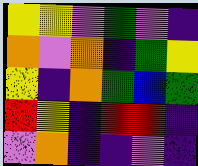[["yellow", "yellow", "violet", "green", "violet", "indigo"], ["orange", "violet", "orange", "indigo", "green", "yellow"], ["yellow", "indigo", "orange", "green", "blue", "green"], ["red", "yellow", "indigo", "red", "red", "indigo"], ["violet", "orange", "indigo", "indigo", "violet", "indigo"]]